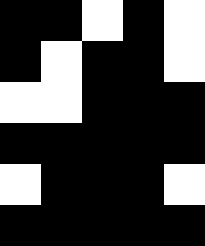[["black", "black", "white", "black", "white"], ["black", "white", "black", "black", "white"], ["white", "white", "black", "black", "black"], ["black", "black", "black", "black", "black"], ["white", "black", "black", "black", "white"], ["black", "black", "black", "black", "black"]]